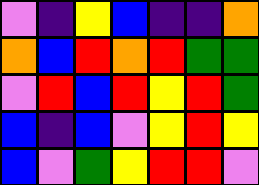[["violet", "indigo", "yellow", "blue", "indigo", "indigo", "orange"], ["orange", "blue", "red", "orange", "red", "green", "green"], ["violet", "red", "blue", "red", "yellow", "red", "green"], ["blue", "indigo", "blue", "violet", "yellow", "red", "yellow"], ["blue", "violet", "green", "yellow", "red", "red", "violet"]]